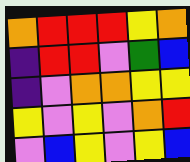[["orange", "red", "red", "red", "yellow", "orange"], ["indigo", "red", "red", "violet", "green", "blue"], ["indigo", "violet", "orange", "orange", "yellow", "yellow"], ["yellow", "violet", "yellow", "violet", "orange", "red"], ["violet", "blue", "yellow", "violet", "yellow", "blue"]]